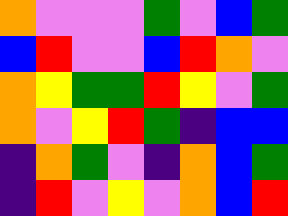[["orange", "violet", "violet", "violet", "green", "violet", "blue", "green"], ["blue", "red", "violet", "violet", "blue", "red", "orange", "violet"], ["orange", "yellow", "green", "green", "red", "yellow", "violet", "green"], ["orange", "violet", "yellow", "red", "green", "indigo", "blue", "blue"], ["indigo", "orange", "green", "violet", "indigo", "orange", "blue", "green"], ["indigo", "red", "violet", "yellow", "violet", "orange", "blue", "red"]]